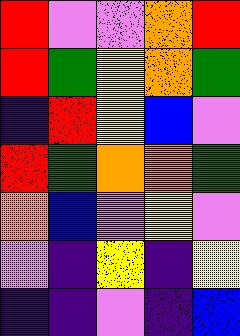[["red", "violet", "violet", "orange", "red"], ["red", "green", "yellow", "orange", "green"], ["indigo", "red", "yellow", "blue", "violet"], ["red", "green", "orange", "orange", "green"], ["orange", "blue", "violet", "yellow", "violet"], ["violet", "indigo", "yellow", "indigo", "yellow"], ["indigo", "indigo", "violet", "indigo", "blue"]]